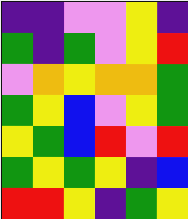[["indigo", "indigo", "violet", "violet", "yellow", "indigo"], ["green", "indigo", "green", "violet", "yellow", "red"], ["violet", "orange", "yellow", "orange", "orange", "green"], ["green", "yellow", "blue", "violet", "yellow", "green"], ["yellow", "green", "blue", "red", "violet", "red"], ["green", "yellow", "green", "yellow", "indigo", "blue"], ["red", "red", "yellow", "indigo", "green", "yellow"]]